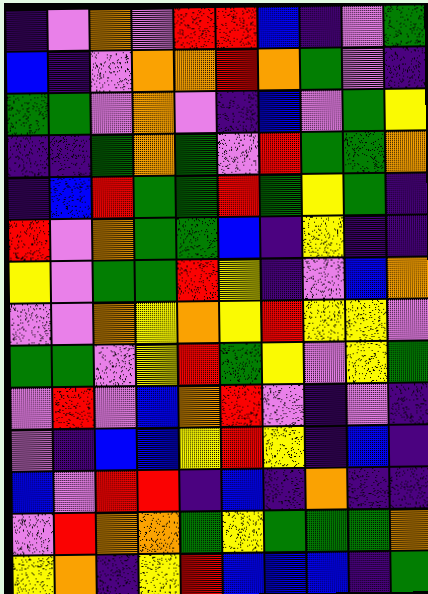[["indigo", "violet", "orange", "violet", "red", "red", "blue", "indigo", "violet", "green"], ["blue", "indigo", "violet", "orange", "orange", "red", "orange", "green", "violet", "indigo"], ["green", "green", "violet", "orange", "violet", "indigo", "blue", "violet", "green", "yellow"], ["indigo", "indigo", "green", "orange", "green", "violet", "red", "green", "green", "orange"], ["indigo", "blue", "red", "green", "green", "red", "green", "yellow", "green", "indigo"], ["red", "violet", "orange", "green", "green", "blue", "indigo", "yellow", "indigo", "indigo"], ["yellow", "violet", "green", "green", "red", "yellow", "indigo", "violet", "blue", "orange"], ["violet", "violet", "orange", "yellow", "orange", "yellow", "red", "yellow", "yellow", "violet"], ["green", "green", "violet", "yellow", "red", "green", "yellow", "violet", "yellow", "green"], ["violet", "red", "violet", "blue", "orange", "red", "violet", "indigo", "violet", "indigo"], ["violet", "indigo", "blue", "blue", "yellow", "red", "yellow", "indigo", "blue", "indigo"], ["blue", "violet", "red", "red", "indigo", "blue", "indigo", "orange", "indigo", "indigo"], ["violet", "red", "orange", "orange", "green", "yellow", "green", "green", "green", "orange"], ["yellow", "orange", "indigo", "yellow", "red", "blue", "blue", "blue", "indigo", "green"]]